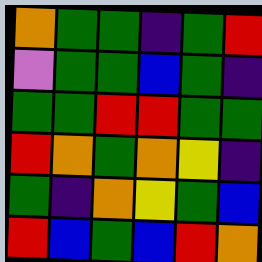[["orange", "green", "green", "indigo", "green", "red"], ["violet", "green", "green", "blue", "green", "indigo"], ["green", "green", "red", "red", "green", "green"], ["red", "orange", "green", "orange", "yellow", "indigo"], ["green", "indigo", "orange", "yellow", "green", "blue"], ["red", "blue", "green", "blue", "red", "orange"]]